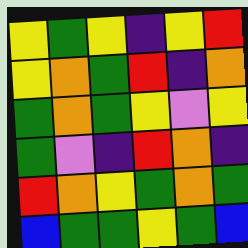[["yellow", "green", "yellow", "indigo", "yellow", "red"], ["yellow", "orange", "green", "red", "indigo", "orange"], ["green", "orange", "green", "yellow", "violet", "yellow"], ["green", "violet", "indigo", "red", "orange", "indigo"], ["red", "orange", "yellow", "green", "orange", "green"], ["blue", "green", "green", "yellow", "green", "blue"]]